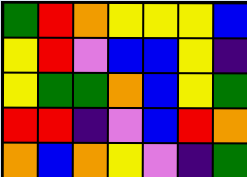[["green", "red", "orange", "yellow", "yellow", "yellow", "blue"], ["yellow", "red", "violet", "blue", "blue", "yellow", "indigo"], ["yellow", "green", "green", "orange", "blue", "yellow", "green"], ["red", "red", "indigo", "violet", "blue", "red", "orange"], ["orange", "blue", "orange", "yellow", "violet", "indigo", "green"]]